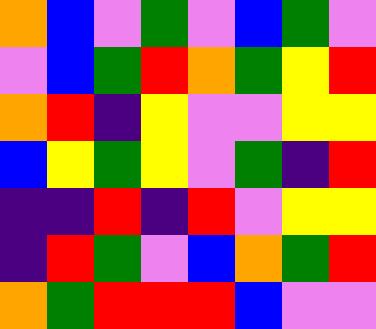[["orange", "blue", "violet", "green", "violet", "blue", "green", "violet"], ["violet", "blue", "green", "red", "orange", "green", "yellow", "red"], ["orange", "red", "indigo", "yellow", "violet", "violet", "yellow", "yellow"], ["blue", "yellow", "green", "yellow", "violet", "green", "indigo", "red"], ["indigo", "indigo", "red", "indigo", "red", "violet", "yellow", "yellow"], ["indigo", "red", "green", "violet", "blue", "orange", "green", "red"], ["orange", "green", "red", "red", "red", "blue", "violet", "violet"]]